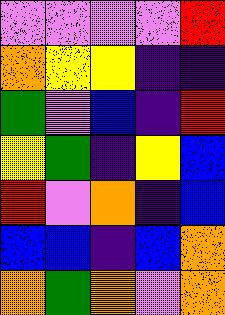[["violet", "violet", "violet", "violet", "red"], ["orange", "yellow", "yellow", "indigo", "indigo"], ["green", "violet", "blue", "indigo", "red"], ["yellow", "green", "indigo", "yellow", "blue"], ["red", "violet", "orange", "indigo", "blue"], ["blue", "blue", "indigo", "blue", "orange"], ["orange", "green", "orange", "violet", "orange"]]